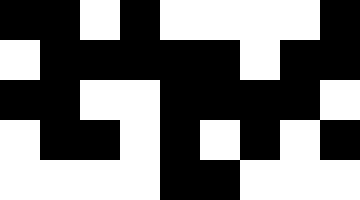[["black", "black", "white", "black", "white", "white", "white", "white", "black"], ["white", "black", "black", "black", "black", "black", "white", "black", "black"], ["black", "black", "white", "white", "black", "black", "black", "black", "white"], ["white", "black", "black", "white", "black", "white", "black", "white", "black"], ["white", "white", "white", "white", "black", "black", "white", "white", "white"]]